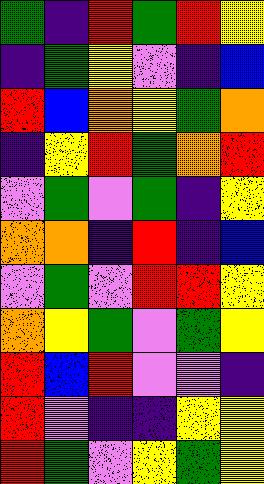[["green", "indigo", "red", "green", "red", "yellow"], ["indigo", "green", "yellow", "violet", "indigo", "blue"], ["red", "blue", "orange", "yellow", "green", "orange"], ["indigo", "yellow", "red", "green", "orange", "red"], ["violet", "green", "violet", "green", "indigo", "yellow"], ["orange", "orange", "indigo", "red", "indigo", "blue"], ["violet", "green", "violet", "red", "red", "yellow"], ["orange", "yellow", "green", "violet", "green", "yellow"], ["red", "blue", "red", "violet", "violet", "indigo"], ["red", "violet", "indigo", "indigo", "yellow", "yellow"], ["red", "green", "violet", "yellow", "green", "yellow"]]